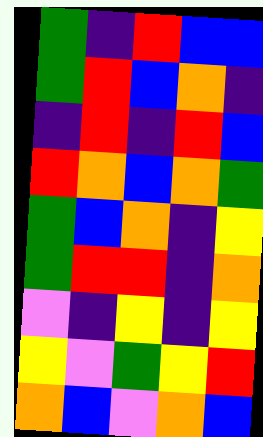[["green", "indigo", "red", "blue", "blue"], ["green", "red", "blue", "orange", "indigo"], ["indigo", "red", "indigo", "red", "blue"], ["red", "orange", "blue", "orange", "green"], ["green", "blue", "orange", "indigo", "yellow"], ["green", "red", "red", "indigo", "orange"], ["violet", "indigo", "yellow", "indigo", "yellow"], ["yellow", "violet", "green", "yellow", "red"], ["orange", "blue", "violet", "orange", "blue"]]